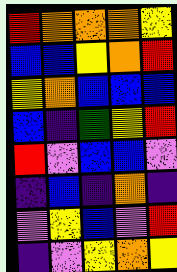[["red", "orange", "orange", "orange", "yellow"], ["blue", "blue", "yellow", "orange", "red"], ["yellow", "orange", "blue", "blue", "blue"], ["blue", "indigo", "green", "yellow", "red"], ["red", "violet", "blue", "blue", "violet"], ["indigo", "blue", "indigo", "orange", "indigo"], ["violet", "yellow", "blue", "violet", "red"], ["indigo", "violet", "yellow", "orange", "yellow"]]